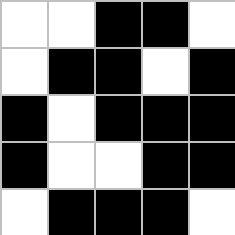[["white", "white", "black", "black", "white"], ["white", "black", "black", "white", "black"], ["black", "white", "black", "black", "black"], ["black", "white", "white", "black", "black"], ["white", "black", "black", "black", "white"]]